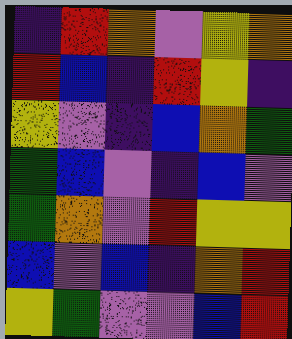[["indigo", "red", "orange", "violet", "yellow", "orange"], ["red", "blue", "indigo", "red", "yellow", "indigo"], ["yellow", "violet", "indigo", "blue", "orange", "green"], ["green", "blue", "violet", "indigo", "blue", "violet"], ["green", "orange", "violet", "red", "yellow", "yellow"], ["blue", "violet", "blue", "indigo", "orange", "red"], ["yellow", "green", "violet", "violet", "blue", "red"]]